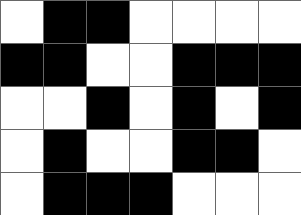[["white", "black", "black", "white", "white", "white", "white"], ["black", "black", "white", "white", "black", "black", "black"], ["white", "white", "black", "white", "black", "white", "black"], ["white", "black", "white", "white", "black", "black", "white"], ["white", "black", "black", "black", "white", "white", "white"]]